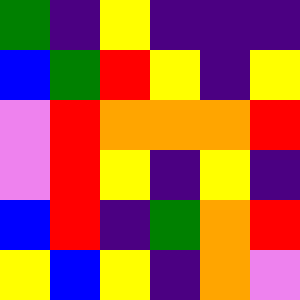[["green", "indigo", "yellow", "indigo", "indigo", "indigo"], ["blue", "green", "red", "yellow", "indigo", "yellow"], ["violet", "red", "orange", "orange", "orange", "red"], ["violet", "red", "yellow", "indigo", "yellow", "indigo"], ["blue", "red", "indigo", "green", "orange", "red"], ["yellow", "blue", "yellow", "indigo", "orange", "violet"]]